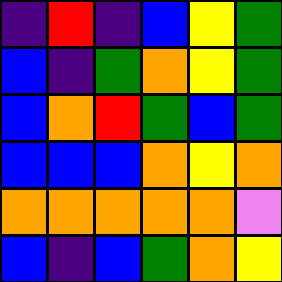[["indigo", "red", "indigo", "blue", "yellow", "green"], ["blue", "indigo", "green", "orange", "yellow", "green"], ["blue", "orange", "red", "green", "blue", "green"], ["blue", "blue", "blue", "orange", "yellow", "orange"], ["orange", "orange", "orange", "orange", "orange", "violet"], ["blue", "indigo", "blue", "green", "orange", "yellow"]]